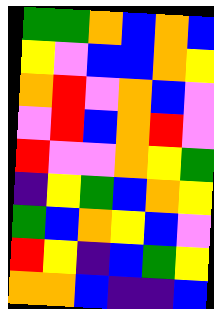[["green", "green", "orange", "blue", "orange", "blue"], ["yellow", "violet", "blue", "blue", "orange", "yellow"], ["orange", "red", "violet", "orange", "blue", "violet"], ["violet", "red", "blue", "orange", "red", "violet"], ["red", "violet", "violet", "orange", "yellow", "green"], ["indigo", "yellow", "green", "blue", "orange", "yellow"], ["green", "blue", "orange", "yellow", "blue", "violet"], ["red", "yellow", "indigo", "blue", "green", "yellow"], ["orange", "orange", "blue", "indigo", "indigo", "blue"]]